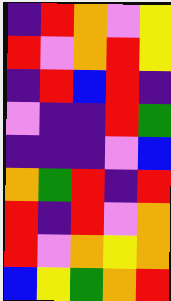[["indigo", "red", "orange", "violet", "yellow"], ["red", "violet", "orange", "red", "yellow"], ["indigo", "red", "blue", "red", "indigo"], ["violet", "indigo", "indigo", "red", "green"], ["indigo", "indigo", "indigo", "violet", "blue"], ["orange", "green", "red", "indigo", "red"], ["red", "indigo", "red", "violet", "orange"], ["red", "violet", "orange", "yellow", "orange"], ["blue", "yellow", "green", "orange", "red"]]